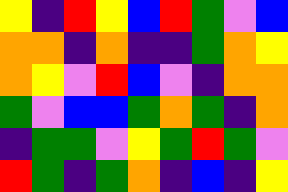[["yellow", "indigo", "red", "yellow", "blue", "red", "green", "violet", "blue"], ["orange", "orange", "indigo", "orange", "indigo", "indigo", "green", "orange", "yellow"], ["orange", "yellow", "violet", "red", "blue", "violet", "indigo", "orange", "orange"], ["green", "violet", "blue", "blue", "green", "orange", "green", "indigo", "orange"], ["indigo", "green", "green", "violet", "yellow", "green", "red", "green", "violet"], ["red", "green", "indigo", "green", "orange", "indigo", "blue", "indigo", "yellow"]]